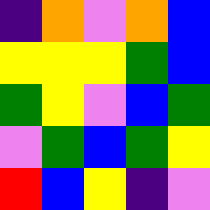[["indigo", "orange", "violet", "orange", "blue"], ["yellow", "yellow", "yellow", "green", "blue"], ["green", "yellow", "violet", "blue", "green"], ["violet", "green", "blue", "green", "yellow"], ["red", "blue", "yellow", "indigo", "violet"]]